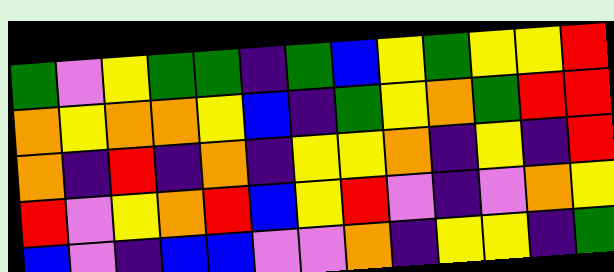[["green", "violet", "yellow", "green", "green", "indigo", "green", "blue", "yellow", "green", "yellow", "yellow", "red"], ["orange", "yellow", "orange", "orange", "yellow", "blue", "indigo", "green", "yellow", "orange", "green", "red", "red"], ["orange", "indigo", "red", "indigo", "orange", "indigo", "yellow", "yellow", "orange", "indigo", "yellow", "indigo", "red"], ["red", "violet", "yellow", "orange", "red", "blue", "yellow", "red", "violet", "indigo", "violet", "orange", "yellow"], ["blue", "violet", "indigo", "blue", "blue", "violet", "violet", "orange", "indigo", "yellow", "yellow", "indigo", "green"]]